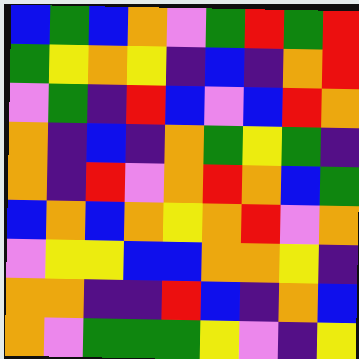[["blue", "green", "blue", "orange", "violet", "green", "red", "green", "red"], ["green", "yellow", "orange", "yellow", "indigo", "blue", "indigo", "orange", "red"], ["violet", "green", "indigo", "red", "blue", "violet", "blue", "red", "orange"], ["orange", "indigo", "blue", "indigo", "orange", "green", "yellow", "green", "indigo"], ["orange", "indigo", "red", "violet", "orange", "red", "orange", "blue", "green"], ["blue", "orange", "blue", "orange", "yellow", "orange", "red", "violet", "orange"], ["violet", "yellow", "yellow", "blue", "blue", "orange", "orange", "yellow", "indigo"], ["orange", "orange", "indigo", "indigo", "red", "blue", "indigo", "orange", "blue"], ["orange", "violet", "green", "green", "green", "yellow", "violet", "indigo", "yellow"]]